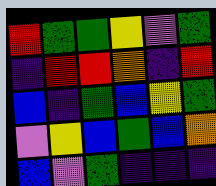[["red", "green", "green", "yellow", "violet", "green"], ["indigo", "red", "red", "orange", "indigo", "red"], ["blue", "indigo", "green", "blue", "yellow", "green"], ["violet", "yellow", "blue", "green", "blue", "orange"], ["blue", "violet", "green", "indigo", "indigo", "indigo"]]